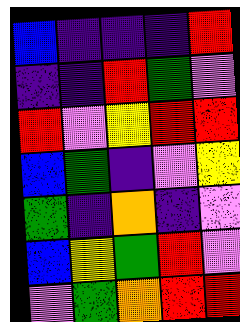[["blue", "indigo", "indigo", "indigo", "red"], ["indigo", "indigo", "red", "green", "violet"], ["red", "violet", "yellow", "red", "red"], ["blue", "green", "indigo", "violet", "yellow"], ["green", "indigo", "orange", "indigo", "violet"], ["blue", "yellow", "green", "red", "violet"], ["violet", "green", "orange", "red", "red"]]